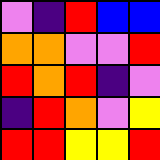[["violet", "indigo", "red", "blue", "blue"], ["orange", "orange", "violet", "violet", "red"], ["red", "orange", "red", "indigo", "violet"], ["indigo", "red", "orange", "violet", "yellow"], ["red", "red", "yellow", "yellow", "red"]]